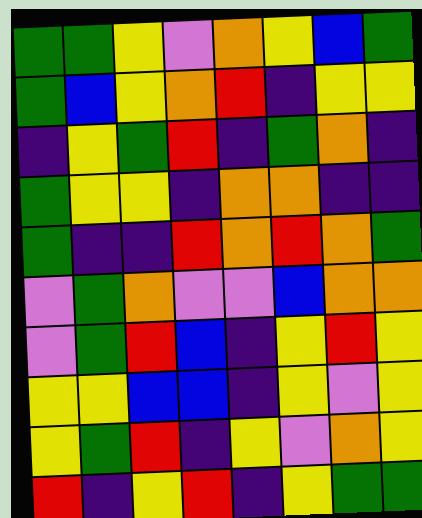[["green", "green", "yellow", "violet", "orange", "yellow", "blue", "green"], ["green", "blue", "yellow", "orange", "red", "indigo", "yellow", "yellow"], ["indigo", "yellow", "green", "red", "indigo", "green", "orange", "indigo"], ["green", "yellow", "yellow", "indigo", "orange", "orange", "indigo", "indigo"], ["green", "indigo", "indigo", "red", "orange", "red", "orange", "green"], ["violet", "green", "orange", "violet", "violet", "blue", "orange", "orange"], ["violet", "green", "red", "blue", "indigo", "yellow", "red", "yellow"], ["yellow", "yellow", "blue", "blue", "indigo", "yellow", "violet", "yellow"], ["yellow", "green", "red", "indigo", "yellow", "violet", "orange", "yellow"], ["red", "indigo", "yellow", "red", "indigo", "yellow", "green", "green"]]